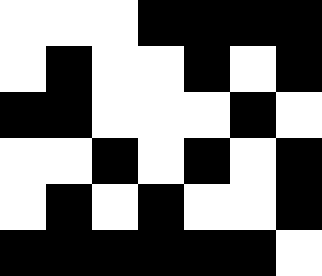[["white", "white", "white", "black", "black", "black", "black"], ["white", "black", "white", "white", "black", "white", "black"], ["black", "black", "white", "white", "white", "black", "white"], ["white", "white", "black", "white", "black", "white", "black"], ["white", "black", "white", "black", "white", "white", "black"], ["black", "black", "black", "black", "black", "black", "white"]]